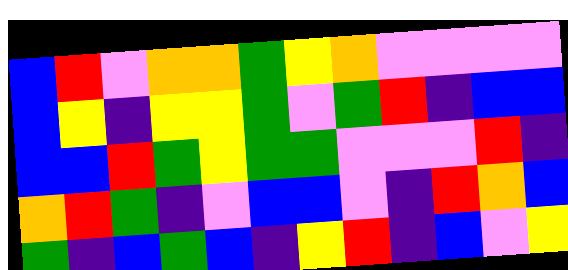[["blue", "red", "violet", "orange", "orange", "green", "yellow", "orange", "violet", "violet", "violet", "violet"], ["blue", "yellow", "indigo", "yellow", "yellow", "green", "violet", "green", "red", "indigo", "blue", "blue"], ["blue", "blue", "red", "green", "yellow", "green", "green", "violet", "violet", "violet", "red", "indigo"], ["orange", "red", "green", "indigo", "violet", "blue", "blue", "violet", "indigo", "red", "orange", "blue"], ["green", "indigo", "blue", "green", "blue", "indigo", "yellow", "red", "indigo", "blue", "violet", "yellow"]]